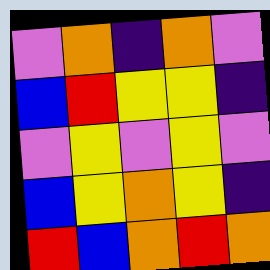[["violet", "orange", "indigo", "orange", "violet"], ["blue", "red", "yellow", "yellow", "indigo"], ["violet", "yellow", "violet", "yellow", "violet"], ["blue", "yellow", "orange", "yellow", "indigo"], ["red", "blue", "orange", "red", "orange"]]